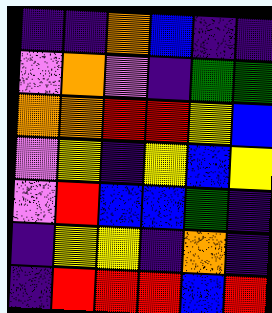[["indigo", "indigo", "orange", "blue", "indigo", "indigo"], ["violet", "orange", "violet", "indigo", "green", "green"], ["orange", "orange", "red", "red", "yellow", "blue"], ["violet", "yellow", "indigo", "yellow", "blue", "yellow"], ["violet", "red", "blue", "blue", "green", "indigo"], ["indigo", "yellow", "yellow", "indigo", "orange", "indigo"], ["indigo", "red", "red", "red", "blue", "red"]]